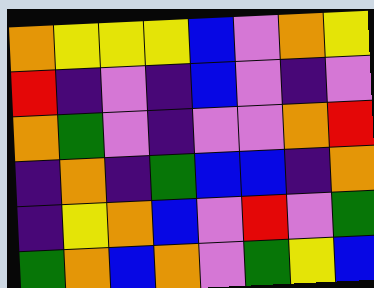[["orange", "yellow", "yellow", "yellow", "blue", "violet", "orange", "yellow"], ["red", "indigo", "violet", "indigo", "blue", "violet", "indigo", "violet"], ["orange", "green", "violet", "indigo", "violet", "violet", "orange", "red"], ["indigo", "orange", "indigo", "green", "blue", "blue", "indigo", "orange"], ["indigo", "yellow", "orange", "blue", "violet", "red", "violet", "green"], ["green", "orange", "blue", "orange", "violet", "green", "yellow", "blue"]]